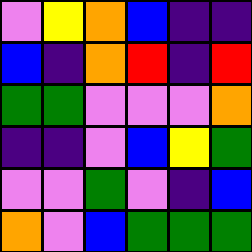[["violet", "yellow", "orange", "blue", "indigo", "indigo"], ["blue", "indigo", "orange", "red", "indigo", "red"], ["green", "green", "violet", "violet", "violet", "orange"], ["indigo", "indigo", "violet", "blue", "yellow", "green"], ["violet", "violet", "green", "violet", "indigo", "blue"], ["orange", "violet", "blue", "green", "green", "green"]]